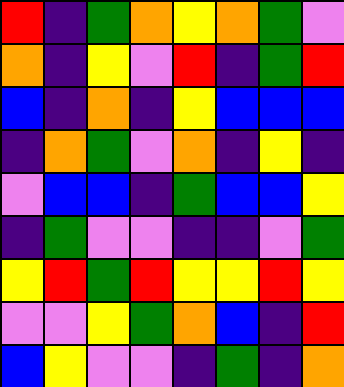[["red", "indigo", "green", "orange", "yellow", "orange", "green", "violet"], ["orange", "indigo", "yellow", "violet", "red", "indigo", "green", "red"], ["blue", "indigo", "orange", "indigo", "yellow", "blue", "blue", "blue"], ["indigo", "orange", "green", "violet", "orange", "indigo", "yellow", "indigo"], ["violet", "blue", "blue", "indigo", "green", "blue", "blue", "yellow"], ["indigo", "green", "violet", "violet", "indigo", "indigo", "violet", "green"], ["yellow", "red", "green", "red", "yellow", "yellow", "red", "yellow"], ["violet", "violet", "yellow", "green", "orange", "blue", "indigo", "red"], ["blue", "yellow", "violet", "violet", "indigo", "green", "indigo", "orange"]]